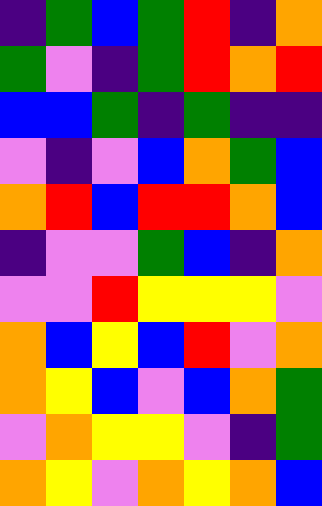[["indigo", "green", "blue", "green", "red", "indigo", "orange"], ["green", "violet", "indigo", "green", "red", "orange", "red"], ["blue", "blue", "green", "indigo", "green", "indigo", "indigo"], ["violet", "indigo", "violet", "blue", "orange", "green", "blue"], ["orange", "red", "blue", "red", "red", "orange", "blue"], ["indigo", "violet", "violet", "green", "blue", "indigo", "orange"], ["violet", "violet", "red", "yellow", "yellow", "yellow", "violet"], ["orange", "blue", "yellow", "blue", "red", "violet", "orange"], ["orange", "yellow", "blue", "violet", "blue", "orange", "green"], ["violet", "orange", "yellow", "yellow", "violet", "indigo", "green"], ["orange", "yellow", "violet", "orange", "yellow", "orange", "blue"]]